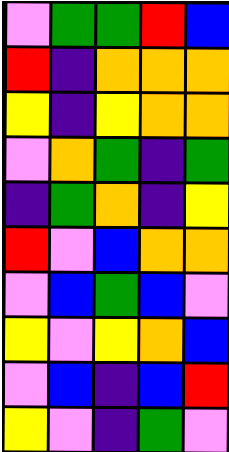[["violet", "green", "green", "red", "blue"], ["red", "indigo", "orange", "orange", "orange"], ["yellow", "indigo", "yellow", "orange", "orange"], ["violet", "orange", "green", "indigo", "green"], ["indigo", "green", "orange", "indigo", "yellow"], ["red", "violet", "blue", "orange", "orange"], ["violet", "blue", "green", "blue", "violet"], ["yellow", "violet", "yellow", "orange", "blue"], ["violet", "blue", "indigo", "blue", "red"], ["yellow", "violet", "indigo", "green", "violet"]]